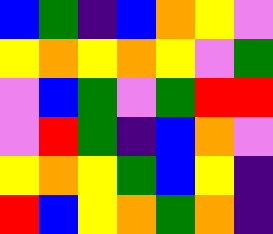[["blue", "green", "indigo", "blue", "orange", "yellow", "violet"], ["yellow", "orange", "yellow", "orange", "yellow", "violet", "green"], ["violet", "blue", "green", "violet", "green", "red", "red"], ["violet", "red", "green", "indigo", "blue", "orange", "violet"], ["yellow", "orange", "yellow", "green", "blue", "yellow", "indigo"], ["red", "blue", "yellow", "orange", "green", "orange", "indigo"]]